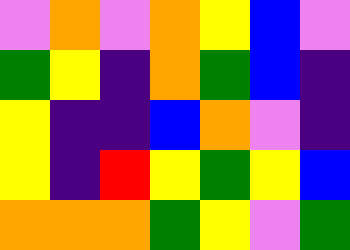[["violet", "orange", "violet", "orange", "yellow", "blue", "violet"], ["green", "yellow", "indigo", "orange", "green", "blue", "indigo"], ["yellow", "indigo", "indigo", "blue", "orange", "violet", "indigo"], ["yellow", "indigo", "red", "yellow", "green", "yellow", "blue"], ["orange", "orange", "orange", "green", "yellow", "violet", "green"]]